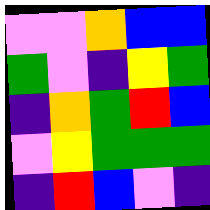[["violet", "violet", "orange", "blue", "blue"], ["green", "violet", "indigo", "yellow", "green"], ["indigo", "orange", "green", "red", "blue"], ["violet", "yellow", "green", "green", "green"], ["indigo", "red", "blue", "violet", "indigo"]]